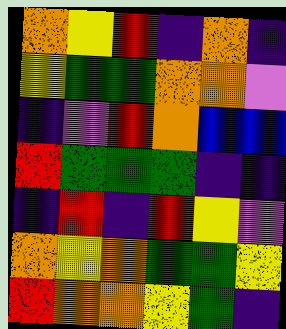[["orange", "yellow", "red", "indigo", "orange", "indigo"], ["yellow", "green", "green", "orange", "orange", "violet"], ["indigo", "violet", "red", "orange", "blue", "blue"], ["red", "green", "green", "green", "indigo", "indigo"], ["indigo", "red", "indigo", "red", "yellow", "violet"], ["orange", "yellow", "orange", "green", "green", "yellow"], ["red", "orange", "orange", "yellow", "green", "indigo"]]